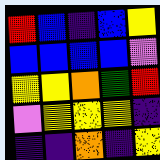[["red", "blue", "indigo", "blue", "yellow"], ["blue", "blue", "blue", "blue", "violet"], ["yellow", "yellow", "orange", "green", "red"], ["violet", "yellow", "yellow", "yellow", "indigo"], ["indigo", "indigo", "orange", "indigo", "yellow"]]